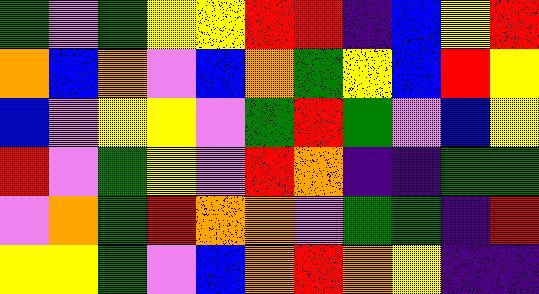[["green", "violet", "green", "yellow", "yellow", "red", "red", "indigo", "blue", "yellow", "red"], ["orange", "blue", "orange", "violet", "blue", "orange", "green", "yellow", "blue", "red", "yellow"], ["blue", "violet", "yellow", "yellow", "violet", "green", "red", "green", "violet", "blue", "yellow"], ["red", "violet", "green", "yellow", "violet", "red", "orange", "indigo", "indigo", "green", "green"], ["violet", "orange", "green", "red", "orange", "orange", "violet", "green", "green", "indigo", "red"], ["yellow", "yellow", "green", "violet", "blue", "orange", "red", "orange", "yellow", "indigo", "indigo"]]